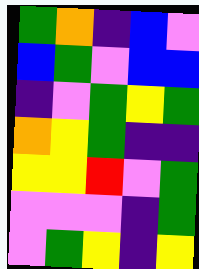[["green", "orange", "indigo", "blue", "violet"], ["blue", "green", "violet", "blue", "blue"], ["indigo", "violet", "green", "yellow", "green"], ["orange", "yellow", "green", "indigo", "indigo"], ["yellow", "yellow", "red", "violet", "green"], ["violet", "violet", "violet", "indigo", "green"], ["violet", "green", "yellow", "indigo", "yellow"]]